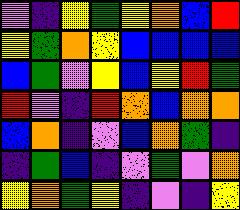[["violet", "indigo", "yellow", "green", "yellow", "orange", "blue", "red"], ["yellow", "green", "orange", "yellow", "blue", "blue", "blue", "blue"], ["blue", "green", "violet", "yellow", "blue", "yellow", "red", "green"], ["red", "violet", "indigo", "red", "orange", "blue", "orange", "orange"], ["blue", "orange", "indigo", "violet", "blue", "orange", "green", "indigo"], ["indigo", "green", "blue", "indigo", "violet", "green", "violet", "orange"], ["yellow", "orange", "green", "yellow", "indigo", "violet", "indigo", "yellow"]]